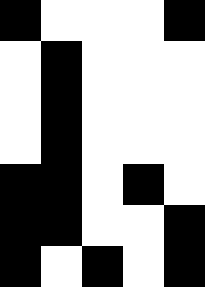[["black", "white", "white", "white", "black"], ["white", "black", "white", "white", "white"], ["white", "black", "white", "white", "white"], ["white", "black", "white", "white", "white"], ["black", "black", "white", "black", "white"], ["black", "black", "white", "white", "black"], ["black", "white", "black", "white", "black"]]